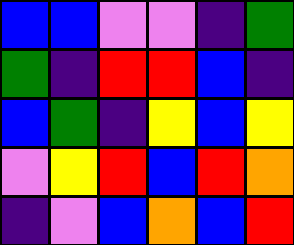[["blue", "blue", "violet", "violet", "indigo", "green"], ["green", "indigo", "red", "red", "blue", "indigo"], ["blue", "green", "indigo", "yellow", "blue", "yellow"], ["violet", "yellow", "red", "blue", "red", "orange"], ["indigo", "violet", "blue", "orange", "blue", "red"]]